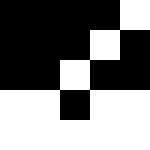[["black", "black", "black", "black", "white"], ["black", "black", "black", "white", "black"], ["black", "black", "white", "black", "black"], ["white", "white", "black", "white", "white"], ["white", "white", "white", "white", "white"]]